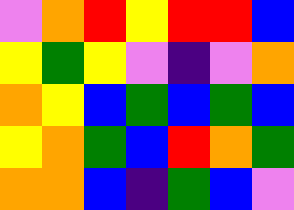[["violet", "orange", "red", "yellow", "red", "red", "blue"], ["yellow", "green", "yellow", "violet", "indigo", "violet", "orange"], ["orange", "yellow", "blue", "green", "blue", "green", "blue"], ["yellow", "orange", "green", "blue", "red", "orange", "green"], ["orange", "orange", "blue", "indigo", "green", "blue", "violet"]]